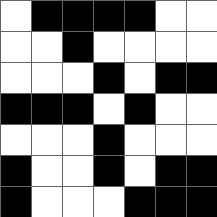[["white", "black", "black", "black", "black", "white", "white"], ["white", "white", "black", "white", "white", "white", "white"], ["white", "white", "white", "black", "white", "black", "black"], ["black", "black", "black", "white", "black", "white", "white"], ["white", "white", "white", "black", "white", "white", "white"], ["black", "white", "white", "black", "white", "black", "black"], ["black", "white", "white", "white", "black", "black", "black"]]